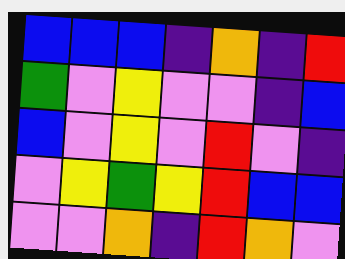[["blue", "blue", "blue", "indigo", "orange", "indigo", "red"], ["green", "violet", "yellow", "violet", "violet", "indigo", "blue"], ["blue", "violet", "yellow", "violet", "red", "violet", "indigo"], ["violet", "yellow", "green", "yellow", "red", "blue", "blue"], ["violet", "violet", "orange", "indigo", "red", "orange", "violet"]]